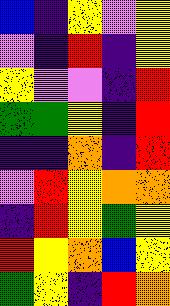[["blue", "indigo", "yellow", "violet", "yellow"], ["violet", "indigo", "red", "indigo", "yellow"], ["yellow", "violet", "violet", "indigo", "red"], ["green", "green", "yellow", "indigo", "red"], ["indigo", "indigo", "orange", "indigo", "red"], ["violet", "red", "yellow", "orange", "orange"], ["indigo", "red", "yellow", "green", "yellow"], ["red", "yellow", "orange", "blue", "yellow"], ["green", "yellow", "indigo", "red", "orange"]]